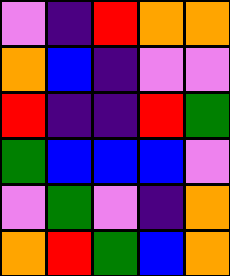[["violet", "indigo", "red", "orange", "orange"], ["orange", "blue", "indigo", "violet", "violet"], ["red", "indigo", "indigo", "red", "green"], ["green", "blue", "blue", "blue", "violet"], ["violet", "green", "violet", "indigo", "orange"], ["orange", "red", "green", "blue", "orange"]]